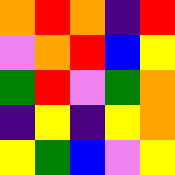[["orange", "red", "orange", "indigo", "red"], ["violet", "orange", "red", "blue", "yellow"], ["green", "red", "violet", "green", "orange"], ["indigo", "yellow", "indigo", "yellow", "orange"], ["yellow", "green", "blue", "violet", "yellow"]]